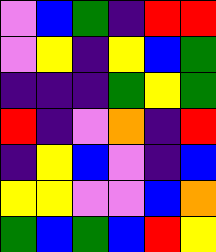[["violet", "blue", "green", "indigo", "red", "red"], ["violet", "yellow", "indigo", "yellow", "blue", "green"], ["indigo", "indigo", "indigo", "green", "yellow", "green"], ["red", "indigo", "violet", "orange", "indigo", "red"], ["indigo", "yellow", "blue", "violet", "indigo", "blue"], ["yellow", "yellow", "violet", "violet", "blue", "orange"], ["green", "blue", "green", "blue", "red", "yellow"]]